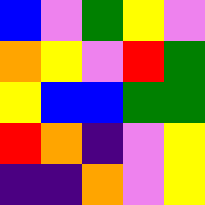[["blue", "violet", "green", "yellow", "violet"], ["orange", "yellow", "violet", "red", "green"], ["yellow", "blue", "blue", "green", "green"], ["red", "orange", "indigo", "violet", "yellow"], ["indigo", "indigo", "orange", "violet", "yellow"]]